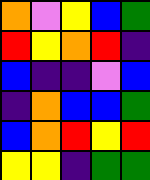[["orange", "violet", "yellow", "blue", "green"], ["red", "yellow", "orange", "red", "indigo"], ["blue", "indigo", "indigo", "violet", "blue"], ["indigo", "orange", "blue", "blue", "green"], ["blue", "orange", "red", "yellow", "red"], ["yellow", "yellow", "indigo", "green", "green"]]